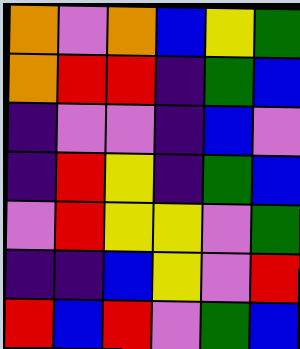[["orange", "violet", "orange", "blue", "yellow", "green"], ["orange", "red", "red", "indigo", "green", "blue"], ["indigo", "violet", "violet", "indigo", "blue", "violet"], ["indigo", "red", "yellow", "indigo", "green", "blue"], ["violet", "red", "yellow", "yellow", "violet", "green"], ["indigo", "indigo", "blue", "yellow", "violet", "red"], ["red", "blue", "red", "violet", "green", "blue"]]